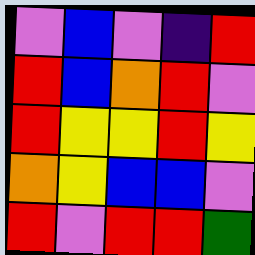[["violet", "blue", "violet", "indigo", "red"], ["red", "blue", "orange", "red", "violet"], ["red", "yellow", "yellow", "red", "yellow"], ["orange", "yellow", "blue", "blue", "violet"], ["red", "violet", "red", "red", "green"]]